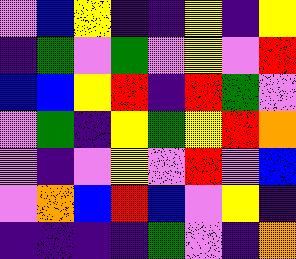[["violet", "blue", "yellow", "indigo", "indigo", "yellow", "indigo", "yellow"], ["indigo", "green", "violet", "green", "violet", "yellow", "violet", "red"], ["blue", "blue", "yellow", "red", "indigo", "red", "green", "violet"], ["violet", "green", "indigo", "yellow", "green", "yellow", "red", "orange"], ["violet", "indigo", "violet", "yellow", "violet", "red", "violet", "blue"], ["violet", "orange", "blue", "red", "blue", "violet", "yellow", "indigo"], ["indigo", "indigo", "indigo", "indigo", "green", "violet", "indigo", "orange"]]